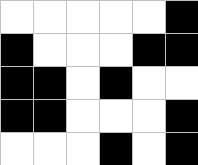[["white", "white", "white", "white", "white", "black"], ["black", "white", "white", "white", "black", "black"], ["black", "black", "white", "black", "white", "white"], ["black", "black", "white", "white", "white", "black"], ["white", "white", "white", "black", "white", "black"]]